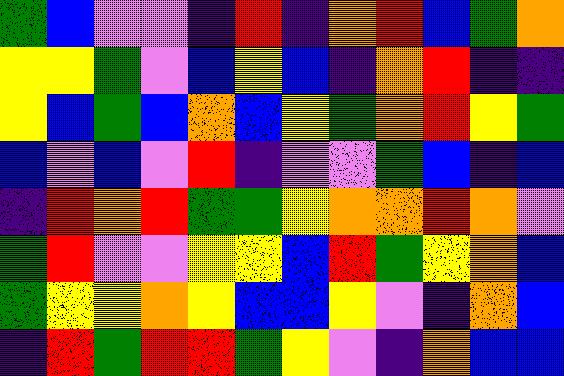[["green", "blue", "violet", "violet", "indigo", "red", "indigo", "orange", "red", "blue", "green", "orange"], ["yellow", "yellow", "green", "violet", "blue", "yellow", "blue", "indigo", "orange", "red", "indigo", "indigo"], ["yellow", "blue", "green", "blue", "orange", "blue", "yellow", "green", "orange", "red", "yellow", "green"], ["blue", "violet", "blue", "violet", "red", "indigo", "violet", "violet", "green", "blue", "indigo", "blue"], ["indigo", "red", "orange", "red", "green", "green", "yellow", "orange", "orange", "red", "orange", "violet"], ["green", "red", "violet", "violet", "yellow", "yellow", "blue", "red", "green", "yellow", "orange", "blue"], ["green", "yellow", "yellow", "orange", "yellow", "blue", "blue", "yellow", "violet", "indigo", "orange", "blue"], ["indigo", "red", "green", "red", "red", "green", "yellow", "violet", "indigo", "orange", "blue", "blue"]]